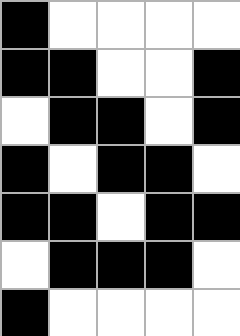[["black", "white", "white", "white", "white"], ["black", "black", "white", "white", "black"], ["white", "black", "black", "white", "black"], ["black", "white", "black", "black", "white"], ["black", "black", "white", "black", "black"], ["white", "black", "black", "black", "white"], ["black", "white", "white", "white", "white"]]